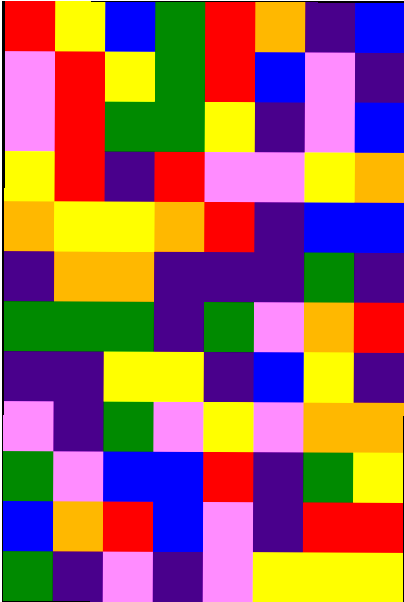[["red", "yellow", "blue", "green", "red", "orange", "indigo", "blue"], ["violet", "red", "yellow", "green", "red", "blue", "violet", "indigo"], ["violet", "red", "green", "green", "yellow", "indigo", "violet", "blue"], ["yellow", "red", "indigo", "red", "violet", "violet", "yellow", "orange"], ["orange", "yellow", "yellow", "orange", "red", "indigo", "blue", "blue"], ["indigo", "orange", "orange", "indigo", "indigo", "indigo", "green", "indigo"], ["green", "green", "green", "indigo", "green", "violet", "orange", "red"], ["indigo", "indigo", "yellow", "yellow", "indigo", "blue", "yellow", "indigo"], ["violet", "indigo", "green", "violet", "yellow", "violet", "orange", "orange"], ["green", "violet", "blue", "blue", "red", "indigo", "green", "yellow"], ["blue", "orange", "red", "blue", "violet", "indigo", "red", "red"], ["green", "indigo", "violet", "indigo", "violet", "yellow", "yellow", "yellow"]]